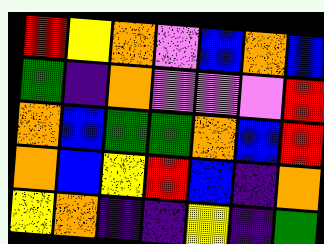[["red", "yellow", "orange", "violet", "blue", "orange", "blue"], ["green", "indigo", "orange", "violet", "violet", "violet", "red"], ["orange", "blue", "green", "green", "orange", "blue", "red"], ["orange", "blue", "yellow", "red", "blue", "indigo", "orange"], ["yellow", "orange", "indigo", "indigo", "yellow", "indigo", "green"]]